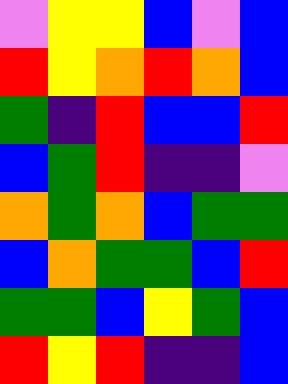[["violet", "yellow", "yellow", "blue", "violet", "blue"], ["red", "yellow", "orange", "red", "orange", "blue"], ["green", "indigo", "red", "blue", "blue", "red"], ["blue", "green", "red", "indigo", "indigo", "violet"], ["orange", "green", "orange", "blue", "green", "green"], ["blue", "orange", "green", "green", "blue", "red"], ["green", "green", "blue", "yellow", "green", "blue"], ["red", "yellow", "red", "indigo", "indigo", "blue"]]